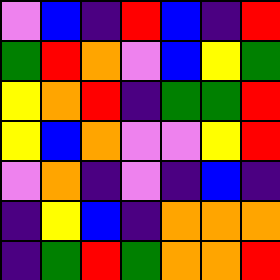[["violet", "blue", "indigo", "red", "blue", "indigo", "red"], ["green", "red", "orange", "violet", "blue", "yellow", "green"], ["yellow", "orange", "red", "indigo", "green", "green", "red"], ["yellow", "blue", "orange", "violet", "violet", "yellow", "red"], ["violet", "orange", "indigo", "violet", "indigo", "blue", "indigo"], ["indigo", "yellow", "blue", "indigo", "orange", "orange", "orange"], ["indigo", "green", "red", "green", "orange", "orange", "red"]]